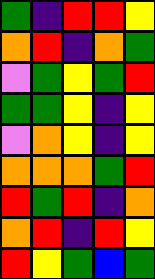[["green", "indigo", "red", "red", "yellow"], ["orange", "red", "indigo", "orange", "green"], ["violet", "green", "yellow", "green", "red"], ["green", "green", "yellow", "indigo", "yellow"], ["violet", "orange", "yellow", "indigo", "yellow"], ["orange", "orange", "orange", "green", "red"], ["red", "green", "red", "indigo", "orange"], ["orange", "red", "indigo", "red", "yellow"], ["red", "yellow", "green", "blue", "green"]]